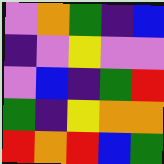[["violet", "orange", "green", "indigo", "blue"], ["indigo", "violet", "yellow", "violet", "violet"], ["violet", "blue", "indigo", "green", "red"], ["green", "indigo", "yellow", "orange", "orange"], ["red", "orange", "red", "blue", "green"]]